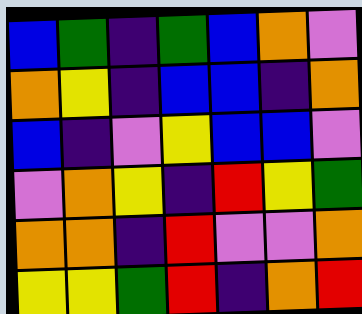[["blue", "green", "indigo", "green", "blue", "orange", "violet"], ["orange", "yellow", "indigo", "blue", "blue", "indigo", "orange"], ["blue", "indigo", "violet", "yellow", "blue", "blue", "violet"], ["violet", "orange", "yellow", "indigo", "red", "yellow", "green"], ["orange", "orange", "indigo", "red", "violet", "violet", "orange"], ["yellow", "yellow", "green", "red", "indigo", "orange", "red"]]